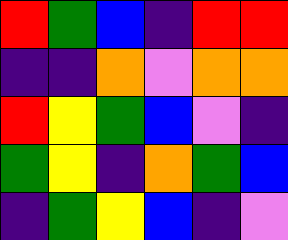[["red", "green", "blue", "indigo", "red", "red"], ["indigo", "indigo", "orange", "violet", "orange", "orange"], ["red", "yellow", "green", "blue", "violet", "indigo"], ["green", "yellow", "indigo", "orange", "green", "blue"], ["indigo", "green", "yellow", "blue", "indigo", "violet"]]